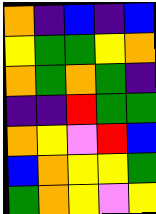[["orange", "indigo", "blue", "indigo", "blue"], ["yellow", "green", "green", "yellow", "orange"], ["orange", "green", "orange", "green", "indigo"], ["indigo", "indigo", "red", "green", "green"], ["orange", "yellow", "violet", "red", "blue"], ["blue", "orange", "yellow", "yellow", "green"], ["green", "orange", "yellow", "violet", "yellow"]]